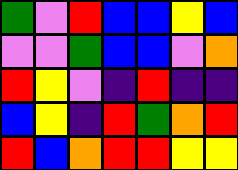[["green", "violet", "red", "blue", "blue", "yellow", "blue"], ["violet", "violet", "green", "blue", "blue", "violet", "orange"], ["red", "yellow", "violet", "indigo", "red", "indigo", "indigo"], ["blue", "yellow", "indigo", "red", "green", "orange", "red"], ["red", "blue", "orange", "red", "red", "yellow", "yellow"]]